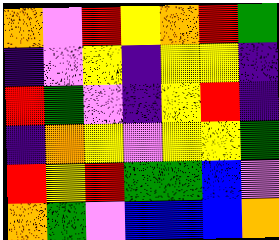[["orange", "violet", "red", "yellow", "orange", "red", "green"], ["indigo", "violet", "yellow", "indigo", "yellow", "yellow", "indigo"], ["red", "green", "violet", "indigo", "yellow", "red", "indigo"], ["indigo", "orange", "yellow", "violet", "yellow", "yellow", "green"], ["red", "yellow", "red", "green", "green", "blue", "violet"], ["orange", "green", "violet", "blue", "blue", "blue", "orange"]]